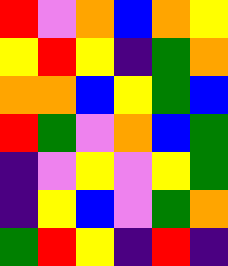[["red", "violet", "orange", "blue", "orange", "yellow"], ["yellow", "red", "yellow", "indigo", "green", "orange"], ["orange", "orange", "blue", "yellow", "green", "blue"], ["red", "green", "violet", "orange", "blue", "green"], ["indigo", "violet", "yellow", "violet", "yellow", "green"], ["indigo", "yellow", "blue", "violet", "green", "orange"], ["green", "red", "yellow", "indigo", "red", "indigo"]]